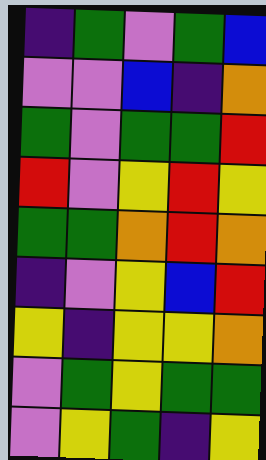[["indigo", "green", "violet", "green", "blue"], ["violet", "violet", "blue", "indigo", "orange"], ["green", "violet", "green", "green", "red"], ["red", "violet", "yellow", "red", "yellow"], ["green", "green", "orange", "red", "orange"], ["indigo", "violet", "yellow", "blue", "red"], ["yellow", "indigo", "yellow", "yellow", "orange"], ["violet", "green", "yellow", "green", "green"], ["violet", "yellow", "green", "indigo", "yellow"]]